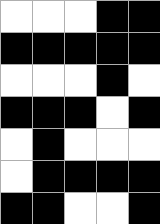[["white", "white", "white", "black", "black"], ["black", "black", "black", "black", "black"], ["white", "white", "white", "black", "white"], ["black", "black", "black", "white", "black"], ["white", "black", "white", "white", "white"], ["white", "black", "black", "black", "black"], ["black", "black", "white", "white", "black"]]